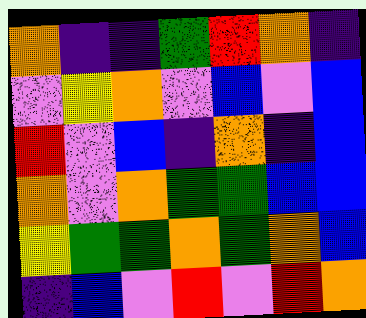[["orange", "indigo", "indigo", "green", "red", "orange", "indigo"], ["violet", "yellow", "orange", "violet", "blue", "violet", "blue"], ["red", "violet", "blue", "indigo", "orange", "indigo", "blue"], ["orange", "violet", "orange", "green", "green", "blue", "blue"], ["yellow", "green", "green", "orange", "green", "orange", "blue"], ["indigo", "blue", "violet", "red", "violet", "red", "orange"]]